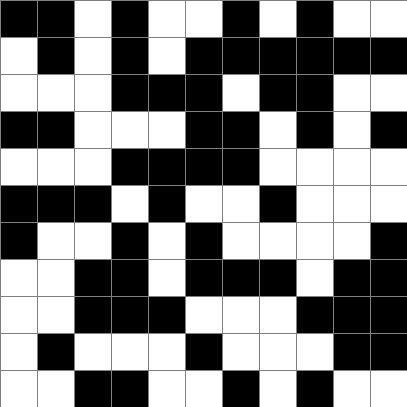[["black", "black", "white", "black", "white", "white", "black", "white", "black", "white", "white"], ["white", "black", "white", "black", "white", "black", "black", "black", "black", "black", "black"], ["white", "white", "white", "black", "black", "black", "white", "black", "black", "white", "white"], ["black", "black", "white", "white", "white", "black", "black", "white", "black", "white", "black"], ["white", "white", "white", "black", "black", "black", "black", "white", "white", "white", "white"], ["black", "black", "black", "white", "black", "white", "white", "black", "white", "white", "white"], ["black", "white", "white", "black", "white", "black", "white", "white", "white", "white", "black"], ["white", "white", "black", "black", "white", "black", "black", "black", "white", "black", "black"], ["white", "white", "black", "black", "black", "white", "white", "white", "black", "black", "black"], ["white", "black", "white", "white", "white", "black", "white", "white", "white", "black", "black"], ["white", "white", "black", "black", "white", "white", "black", "white", "black", "white", "white"]]